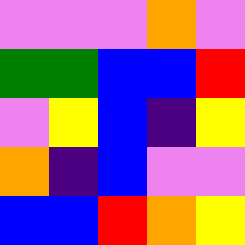[["violet", "violet", "violet", "orange", "violet"], ["green", "green", "blue", "blue", "red"], ["violet", "yellow", "blue", "indigo", "yellow"], ["orange", "indigo", "blue", "violet", "violet"], ["blue", "blue", "red", "orange", "yellow"]]